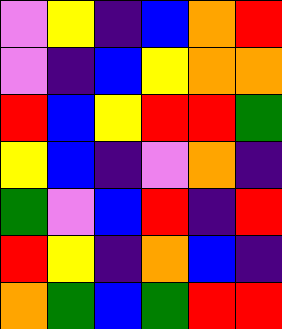[["violet", "yellow", "indigo", "blue", "orange", "red"], ["violet", "indigo", "blue", "yellow", "orange", "orange"], ["red", "blue", "yellow", "red", "red", "green"], ["yellow", "blue", "indigo", "violet", "orange", "indigo"], ["green", "violet", "blue", "red", "indigo", "red"], ["red", "yellow", "indigo", "orange", "blue", "indigo"], ["orange", "green", "blue", "green", "red", "red"]]